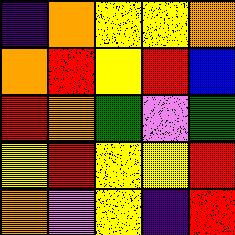[["indigo", "orange", "yellow", "yellow", "orange"], ["orange", "red", "yellow", "red", "blue"], ["red", "orange", "green", "violet", "green"], ["yellow", "red", "yellow", "yellow", "red"], ["orange", "violet", "yellow", "indigo", "red"]]